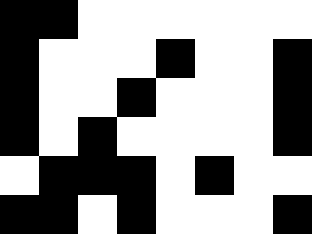[["black", "black", "white", "white", "white", "white", "white", "white"], ["black", "white", "white", "white", "black", "white", "white", "black"], ["black", "white", "white", "black", "white", "white", "white", "black"], ["black", "white", "black", "white", "white", "white", "white", "black"], ["white", "black", "black", "black", "white", "black", "white", "white"], ["black", "black", "white", "black", "white", "white", "white", "black"]]